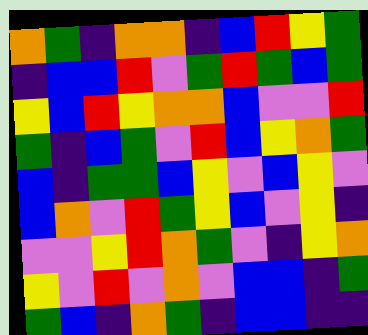[["orange", "green", "indigo", "orange", "orange", "indigo", "blue", "red", "yellow", "green"], ["indigo", "blue", "blue", "red", "violet", "green", "red", "green", "blue", "green"], ["yellow", "blue", "red", "yellow", "orange", "orange", "blue", "violet", "violet", "red"], ["green", "indigo", "blue", "green", "violet", "red", "blue", "yellow", "orange", "green"], ["blue", "indigo", "green", "green", "blue", "yellow", "violet", "blue", "yellow", "violet"], ["blue", "orange", "violet", "red", "green", "yellow", "blue", "violet", "yellow", "indigo"], ["violet", "violet", "yellow", "red", "orange", "green", "violet", "indigo", "yellow", "orange"], ["yellow", "violet", "red", "violet", "orange", "violet", "blue", "blue", "indigo", "green"], ["green", "blue", "indigo", "orange", "green", "indigo", "blue", "blue", "indigo", "indigo"]]